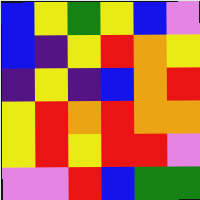[["blue", "yellow", "green", "yellow", "blue", "violet"], ["blue", "indigo", "yellow", "red", "orange", "yellow"], ["indigo", "yellow", "indigo", "blue", "orange", "red"], ["yellow", "red", "orange", "red", "orange", "orange"], ["yellow", "red", "yellow", "red", "red", "violet"], ["violet", "violet", "red", "blue", "green", "green"]]